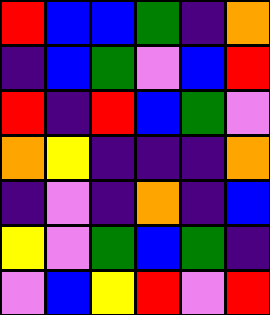[["red", "blue", "blue", "green", "indigo", "orange"], ["indigo", "blue", "green", "violet", "blue", "red"], ["red", "indigo", "red", "blue", "green", "violet"], ["orange", "yellow", "indigo", "indigo", "indigo", "orange"], ["indigo", "violet", "indigo", "orange", "indigo", "blue"], ["yellow", "violet", "green", "blue", "green", "indigo"], ["violet", "blue", "yellow", "red", "violet", "red"]]